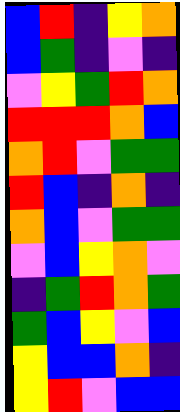[["blue", "red", "indigo", "yellow", "orange"], ["blue", "green", "indigo", "violet", "indigo"], ["violet", "yellow", "green", "red", "orange"], ["red", "red", "red", "orange", "blue"], ["orange", "red", "violet", "green", "green"], ["red", "blue", "indigo", "orange", "indigo"], ["orange", "blue", "violet", "green", "green"], ["violet", "blue", "yellow", "orange", "violet"], ["indigo", "green", "red", "orange", "green"], ["green", "blue", "yellow", "violet", "blue"], ["yellow", "blue", "blue", "orange", "indigo"], ["yellow", "red", "violet", "blue", "blue"]]